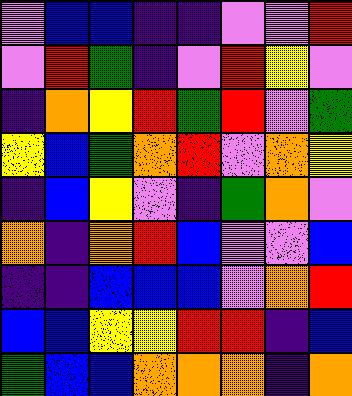[["violet", "blue", "blue", "indigo", "indigo", "violet", "violet", "red"], ["violet", "red", "green", "indigo", "violet", "red", "yellow", "violet"], ["indigo", "orange", "yellow", "red", "green", "red", "violet", "green"], ["yellow", "blue", "green", "orange", "red", "violet", "orange", "yellow"], ["indigo", "blue", "yellow", "violet", "indigo", "green", "orange", "violet"], ["orange", "indigo", "orange", "red", "blue", "violet", "violet", "blue"], ["indigo", "indigo", "blue", "blue", "blue", "violet", "orange", "red"], ["blue", "blue", "yellow", "yellow", "red", "red", "indigo", "blue"], ["green", "blue", "blue", "orange", "orange", "orange", "indigo", "orange"]]